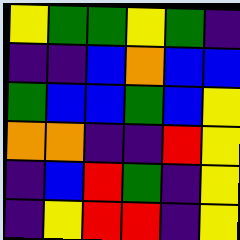[["yellow", "green", "green", "yellow", "green", "indigo"], ["indigo", "indigo", "blue", "orange", "blue", "blue"], ["green", "blue", "blue", "green", "blue", "yellow"], ["orange", "orange", "indigo", "indigo", "red", "yellow"], ["indigo", "blue", "red", "green", "indigo", "yellow"], ["indigo", "yellow", "red", "red", "indigo", "yellow"]]